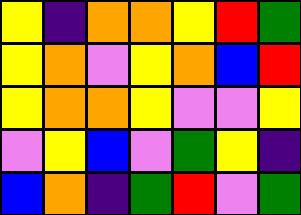[["yellow", "indigo", "orange", "orange", "yellow", "red", "green"], ["yellow", "orange", "violet", "yellow", "orange", "blue", "red"], ["yellow", "orange", "orange", "yellow", "violet", "violet", "yellow"], ["violet", "yellow", "blue", "violet", "green", "yellow", "indigo"], ["blue", "orange", "indigo", "green", "red", "violet", "green"]]